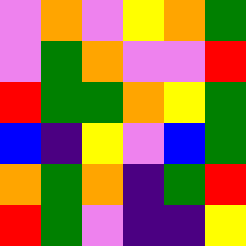[["violet", "orange", "violet", "yellow", "orange", "green"], ["violet", "green", "orange", "violet", "violet", "red"], ["red", "green", "green", "orange", "yellow", "green"], ["blue", "indigo", "yellow", "violet", "blue", "green"], ["orange", "green", "orange", "indigo", "green", "red"], ["red", "green", "violet", "indigo", "indigo", "yellow"]]